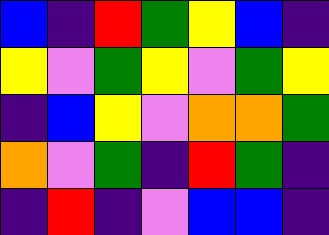[["blue", "indigo", "red", "green", "yellow", "blue", "indigo"], ["yellow", "violet", "green", "yellow", "violet", "green", "yellow"], ["indigo", "blue", "yellow", "violet", "orange", "orange", "green"], ["orange", "violet", "green", "indigo", "red", "green", "indigo"], ["indigo", "red", "indigo", "violet", "blue", "blue", "indigo"]]